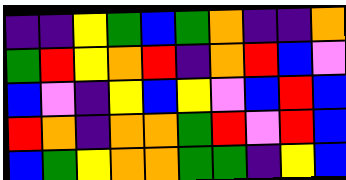[["indigo", "indigo", "yellow", "green", "blue", "green", "orange", "indigo", "indigo", "orange"], ["green", "red", "yellow", "orange", "red", "indigo", "orange", "red", "blue", "violet"], ["blue", "violet", "indigo", "yellow", "blue", "yellow", "violet", "blue", "red", "blue"], ["red", "orange", "indigo", "orange", "orange", "green", "red", "violet", "red", "blue"], ["blue", "green", "yellow", "orange", "orange", "green", "green", "indigo", "yellow", "blue"]]